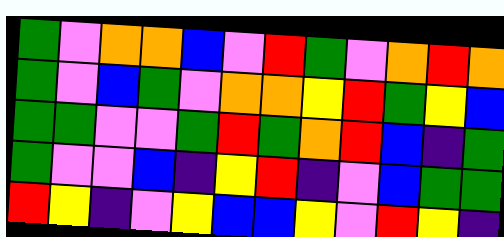[["green", "violet", "orange", "orange", "blue", "violet", "red", "green", "violet", "orange", "red", "orange"], ["green", "violet", "blue", "green", "violet", "orange", "orange", "yellow", "red", "green", "yellow", "blue"], ["green", "green", "violet", "violet", "green", "red", "green", "orange", "red", "blue", "indigo", "green"], ["green", "violet", "violet", "blue", "indigo", "yellow", "red", "indigo", "violet", "blue", "green", "green"], ["red", "yellow", "indigo", "violet", "yellow", "blue", "blue", "yellow", "violet", "red", "yellow", "indigo"]]